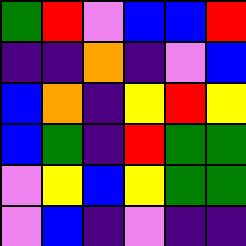[["green", "red", "violet", "blue", "blue", "red"], ["indigo", "indigo", "orange", "indigo", "violet", "blue"], ["blue", "orange", "indigo", "yellow", "red", "yellow"], ["blue", "green", "indigo", "red", "green", "green"], ["violet", "yellow", "blue", "yellow", "green", "green"], ["violet", "blue", "indigo", "violet", "indigo", "indigo"]]